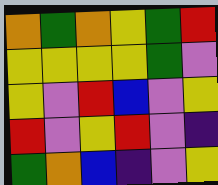[["orange", "green", "orange", "yellow", "green", "red"], ["yellow", "yellow", "yellow", "yellow", "green", "violet"], ["yellow", "violet", "red", "blue", "violet", "yellow"], ["red", "violet", "yellow", "red", "violet", "indigo"], ["green", "orange", "blue", "indigo", "violet", "yellow"]]